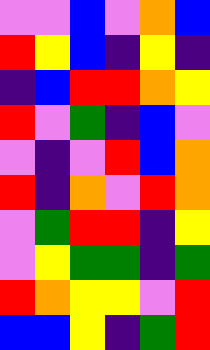[["violet", "violet", "blue", "violet", "orange", "blue"], ["red", "yellow", "blue", "indigo", "yellow", "indigo"], ["indigo", "blue", "red", "red", "orange", "yellow"], ["red", "violet", "green", "indigo", "blue", "violet"], ["violet", "indigo", "violet", "red", "blue", "orange"], ["red", "indigo", "orange", "violet", "red", "orange"], ["violet", "green", "red", "red", "indigo", "yellow"], ["violet", "yellow", "green", "green", "indigo", "green"], ["red", "orange", "yellow", "yellow", "violet", "red"], ["blue", "blue", "yellow", "indigo", "green", "red"]]